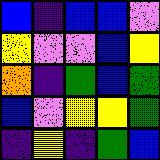[["blue", "indigo", "blue", "blue", "violet"], ["yellow", "violet", "violet", "blue", "yellow"], ["orange", "indigo", "green", "blue", "green"], ["blue", "violet", "yellow", "yellow", "green"], ["indigo", "yellow", "indigo", "green", "blue"]]